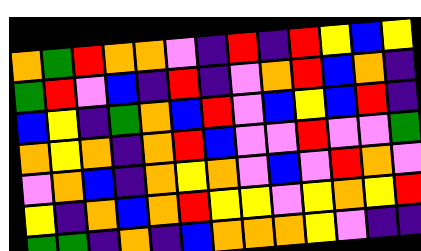[["orange", "green", "red", "orange", "orange", "violet", "indigo", "red", "indigo", "red", "yellow", "blue", "yellow"], ["green", "red", "violet", "blue", "indigo", "red", "indigo", "violet", "orange", "red", "blue", "orange", "indigo"], ["blue", "yellow", "indigo", "green", "orange", "blue", "red", "violet", "blue", "yellow", "blue", "red", "indigo"], ["orange", "yellow", "orange", "indigo", "orange", "red", "blue", "violet", "violet", "red", "violet", "violet", "green"], ["violet", "orange", "blue", "indigo", "orange", "yellow", "orange", "violet", "blue", "violet", "red", "orange", "violet"], ["yellow", "indigo", "orange", "blue", "orange", "red", "yellow", "yellow", "violet", "yellow", "orange", "yellow", "red"], ["green", "green", "indigo", "orange", "indigo", "blue", "orange", "orange", "orange", "yellow", "violet", "indigo", "indigo"]]